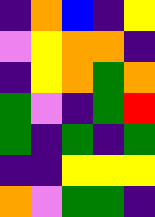[["indigo", "orange", "blue", "indigo", "yellow"], ["violet", "yellow", "orange", "orange", "indigo"], ["indigo", "yellow", "orange", "green", "orange"], ["green", "violet", "indigo", "green", "red"], ["green", "indigo", "green", "indigo", "green"], ["indigo", "indigo", "yellow", "yellow", "yellow"], ["orange", "violet", "green", "green", "indigo"]]